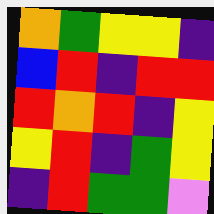[["orange", "green", "yellow", "yellow", "indigo"], ["blue", "red", "indigo", "red", "red"], ["red", "orange", "red", "indigo", "yellow"], ["yellow", "red", "indigo", "green", "yellow"], ["indigo", "red", "green", "green", "violet"]]